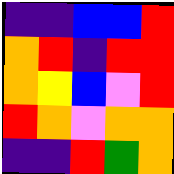[["indigo", "indigo", "blue", "blue", "red"], ["orange", "red", "indigo", "red", "red"], ["orange", "yellow", "blue", "violet", "red"], ["red", "orange", "violet", "orange", "orange"], ["indigo", "indigo", "red", "green", "orange"]]